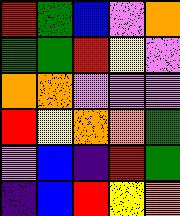[["red", "green", "blue", "violet", "orange"], ["green", "green", "red", "yellow", "violet"], ["orange", "orange", "violet", "violet", "violet"], ["red", "yellow", "orange", "orange", "green"], ["violet", "blue", "indigo", "red", "green"], ["indigo", "blue", "red", "yellow", "orange"]]